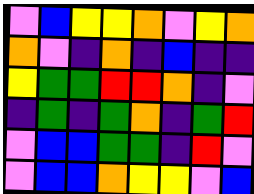[["violet", "blue", "yellow", "yellow", "orange", "violet", "yellow", "orange"], ["orange", "violet", "indigo", "orange", "indigo", "blue", "indigo", "indigo"], ["yellow", "green", "green", "red", "red", "orange", "indigo", "violet"], ["indigo", "green", "indigo", "green", "orange", "indigo", "green", "red"], ["violet", "blue", "blue", "green", "green", "indigo", "red", "violet"], ["violet", "blue", "blue", "orange", "yellow", "yellow", "violet", "blue"]]